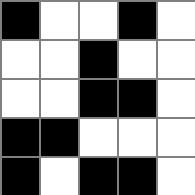[["black", "white", "white", "black", "white"], ["white", "white", "black", "white", "white"], ["white", "white", "black", "black", "white"], ["black", "black", "white", "white", "white"], ["black", "white", "black", "black", "white"]]